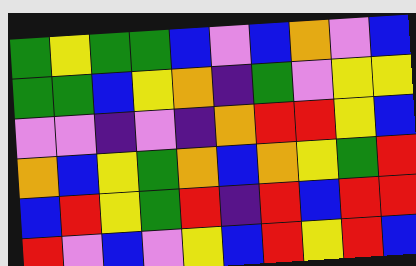[["green", "yellow", "green", "green", "blue", "violet", "blue", "orange", "violet", "blue"], ["green", "green", "blue", "yellow", "orange", "indigo", "green", "violet", "yellow", "yellow"], ["violet", "violet", "indigo", "violet", "indigo", "orange", "red", "red", "yellow", "blue"], ["orange", "blue", "yellow", "green", "orange", "blue", "orange", "yellow", "green", "red"], ["blue", "red", "yellow", "green", "red", "indigo", "red", "blue", "red", "red"], ["red", "violet", "blue", "violet", "yellow", "blue", "red", "yellow", "red", "blue"]]